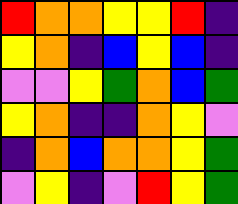[["red", "orange", "orange", "yellow", "yellow", "red", "indigo"], ["yellow", "orange", "indigo", "blue", "yellow", "blue", "indigo"], ["violet", "violet", "yellow", "green", "orange", "blue", "green"], ["yellow", "orange", "indigo", "indigo", "orange", "yellow", "violet"], ["indigo", "orange", "blue", "orange", "orange", "yellow", "green"], ["violet", "yellow", "indigo", "violet", "red", "yellow", "green"]]